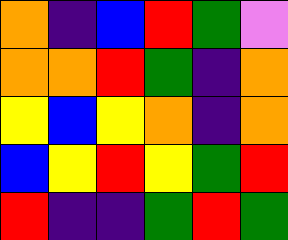[["orange", "indigo", "blue", "red", "green", "violet"], ["orange", "orange", "red", "green", "indigo", "orange"], ["yellow", "blue", "yellow", "orange", "indigo", "orange"], ["blue", "yellow", "red", "yellow", "green", "red"], ["red", "indigo", "indigo", "green", "red", "green"]]